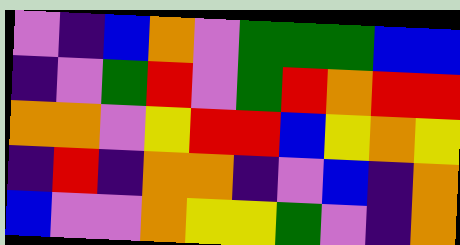[["violet", "indigo", "blue", "orange", "violet", "green", "green", "green", "blue", "blue"], ["indigo", "violet", "green", "red", "violet", "green", "red", "orange", "red", "red"], ["orange", "orange", "violet", "yellow", "red", "red", "blue", "yellow", "orange", "yellow"], ["indigo", "red", "indigo", "orange", "orange", "indigo", "violet", "blue", "indigo", "orange"], ["blue", "violet", "violet", "orange", "yellow", "yellow", "green", "violet", "indigo", "orange"]]